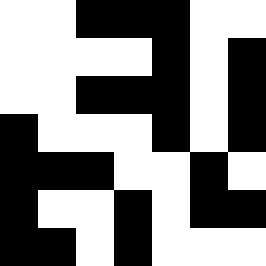[["white", "white", "black", "black", "black", "white", "white"], ["white", "white", "white", "white", "black", "white", "black"], ["white", "white", "black", "black", "black", "white", "black"], ["black", "white", "white", "white", "black", "white", "black"], ["black", "black", "black", "white", "white", "black", "white"], ["black", "white", "white", "black", "white", "black", "black"], ["black", "black", "white", "black", "white", "white", "white"]]